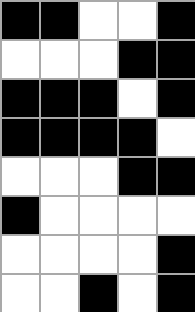[["black", "black", "white", "white", "black"], ["white", "white", "white", "black", "black"], ["black", "black", "black", "white", "black"], ["black", "black", "black", "black", "white"], ["white", "white", "white", "black", "black"], ["black", "white", "white", "white", "white"], ["white", "white", "white", "white", "black"], ["white", "white", "black", "white", "black"]]